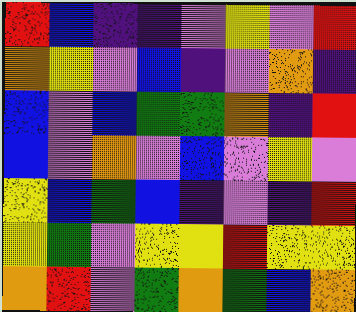[["red", "blue", "indigo", "indigo", "violet", "yellow", "violet", "red"], ["orange", "yellow", "violet", "blue", "indigo", "violet", "orange", "indigo"], ["blue", "violet", "blue", "green", "green", "orange", "indigo", "red"], ["blue", "violet", "orange", "violet", "blue", "violet", "yellow", "violet"], ["yellow", "blue", "green", "blue", "indigo", "violet", "indigo", "red"], ["yellow", "green", "violet", "yellow", "yellow", "red", "yellow", "yellow"], ["orange", "red", "violet", "green", "orange", "green", "blue", "orange"]]